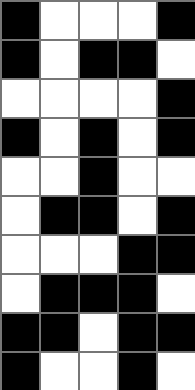[["black", "white", "white", "white", "black"], ["black", "white", "black", "black", "white"], ["white", "white", "white", "white", "black"], ["black", "white", "black", "white", "black"], ["white", "white", "black", "white", "white"], ["white", "black", "black", "white", "black"], ["white", "white", "white", "black", "black"], ["white", "black", "black", "black", "white"], ["black", "black", "white", "black", "black"], ["black", "white", "white", "black", "white"]]